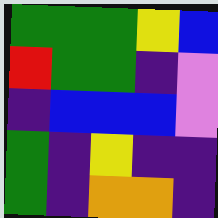[["green", "green", "green", "yellow", "blue"], ["red", "green", "green", "indigo", "violet"], ["indigo", "blue", "blue", "blue", "violet"], ["green", "indigo", "yellow", "indigo", "indigo"], ["green", "indigo", "orange", "orange", "indigo"]]